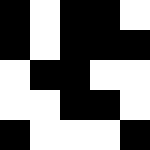[["black", "white", "black", "black", "white"], ["black", "white", "black", "black", "black"], ["white", "black", "black", "white", "white"], ["white", "white", "black", "black", "white"], ["black", "white", "white", "white", "black"]]